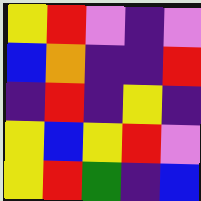[["yellow", "red", "violet", "indigo", "violet"], ["blue", "orange", "indigo", "indigo", "red"], ["indigo", "red", "indigo", "yellow", "indigo"], ["yellow", "blue", "yellow", "red", "violet"], ["yellow", "red", "green", "indigo", "blue"]]